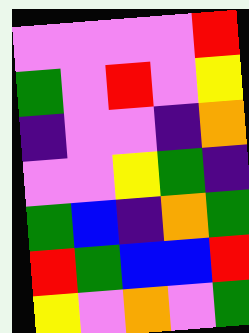[["violet", "violet", "violet", "violet", "red"], ["green", "violet", "red", "violet", "yellow"], ["indigo", "violet", "violet", "indigo", "orange"], ["violet", "violet", "yellow", "green", "indigo"], ["green", "blue", "indigo", "orange", "green"], ["red", "green", "blue", "blue", "red"], ["yellow", "violet", "orange", "violet", "green"]]